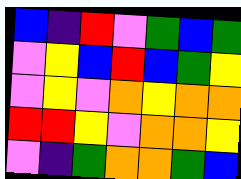[["blue", "indigo", "red", "violet", "green", "blue", "green"], ["violet", "yellow", "blue", "red", "blue", "green", "yellow"], ["violet", "yellow", "violet", "orange", "yellow", "orange", "orange"], ["red", "red", "yellow", "violet", "orange", "orange", "yellow"], ["violet", "indigo", "green", "orange", "orange", "green", "blue"]]